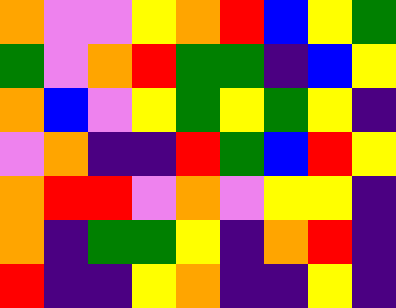[["orange", "violet", "violet", "yellow", "orange", "red", "blue", "yellow", "green"], ["green", "violet", "orange", "red", "green", "green", "indigo", "blue", "yellow"], ["orange", "blue", "violet", "yellow", "green", "yellow", "green", "yellow", "indigo"], ["violet", "orange", "indigo", "indigo", "red", "green", "blue", "red", "yellow"], ["orange", "red", "red", "violet", "orange", "violet", "yellow", "yellow", "indigo"], ["orange", "indigo", "green", "green", "yellow", "indigo", "orange", "red", "indigo"], ["red", "indigo", "indigo", "yellow", "orange", "indigo", "indigo", "yellow", "indigo"]]